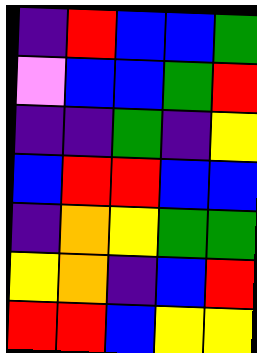[["indigo", "red", "blue", "blue", "green"], ["violet", "blue", "blue", "green", "red"], ["indigo", "indigo", "green", "indigo", "yellow"], ["blue", "red", "red", "blue", "blue"], ["indigo", "orange", "yellow", "green", "green"], ["yellow", "orange", "indigo", "blue", "red"], ["red", "red", "blue", "yellow", "yellow"]]